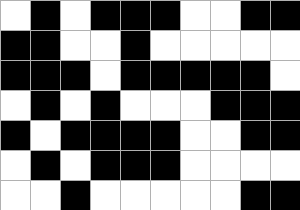[["white", "black", "white", "black", "black", "black", "white", "white", "black", "black"], ["black", "black", "white", "white", "black", "white", "white", "white", "white", "white"], ["black", "black", "black", "white", "black", "black", "black", "black", "black", "white"], ["white", "black", "white", "black", "white", "white", "white", "black", "black", "black"], ["black", "white", "black", "black", "black", "black", "white", "white", "black", "black"], ["white", "black", "white", "black", "black", "black", "white", "white", "white", "white"], ["white", "white", "black", "white", "white", "white", "white", "white", "black", "black"]]